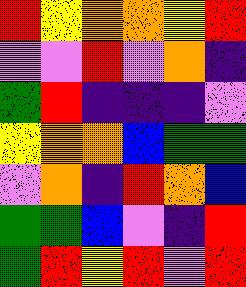[["red", "yellow", "orange", "orange", "yellow", "red"], ["violet", "violet", "red", "violet", "orange", "indigo"], ["green", "red", "indigo", "indigo", "indigo", "violet"], ["yellow", "orange", "orange", "blue", "green", "green"], ["violet", "orange", "indigo", "red", "orange", "blue"], ["green", "green", "blue", "violet", "indigo", "red"], ["green", "red", "yellow", "red", "violet", "red"]]